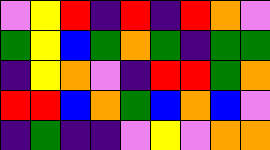[["violet", "yellow", "red", "indigo", "red", "indigo", "red", "orange", "violet"], ["green", "yellow", "blue", "green", "orange", "green", "indigo", "green", "green"], ["indigo", "yellow", "orange", "violet", "indigo", "red", "red", "green", "orange"], ["red", "red", "blue", "orange", "green", "blue", "orange", "blue", "violet"], ["indigo", "green", "indigo", "indigo", "violet", "yellow", "violet", "orange", "orange"]]